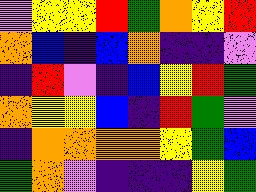[["violet", "yellow", "yellow", "red", "green", "orange", "yellow", "red"], ["orange", "blue", "indigo", "blue", "orange", "indigo", "indigo", "violet"], ["indigo", "red", "violet", "indigo", "blue", "yellow", "red", "green"], ["orange", "yellow", "yellow", "blue", "indigo", "red", "green", "violet"], ["indigo", "orange", "orange", "orange", "orange", "yellow", "green", "blue"], ["green", "orange", "violet", "indigo", "indigo", "indigo", "yellow", "green"]]